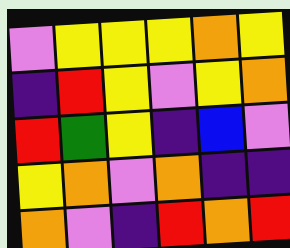[["violet", "yellow", "yellow", "yellow", "orange", "yellow"], ["indigo", "red", "yellow", "violet", "yellow", "orange"], ["red", "green", "yellow", "indigo", "blue", "violet"], ["yellow", "orange", "violet", "orange", "indigo", "indigo"], ["orange", "violet", "indigo", "red", "orange", "red"]]